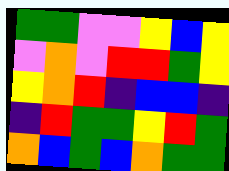[["green", "green", "violet", "violet", "yellow", "blue", "yellow"], ["violet", "orange", "violet", "red", "red", "green", "yellow"], ["yellow", "orange", "red", "indigo", "blue", "blue", "indigo"], ["indigo", "red", "green", "green", "yellow", "red", "green"], ["orange", "blue", "green", "blue", "orange", "green", "green"]]